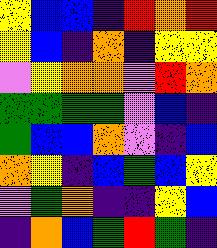[["yellow", "blue", "blue", "indigo", "red", "orange", "red"], ["yellow", "blue", "indigo", "orange", "indigo", "yellow", "yellow"], ["violet", "yellow", "orange", "orange", "violet", "red", "orange"], ["green", "green", "green", "green", "violet", "blue", "indigo"], ["green", "blue", "blue", "orange", "violet", "indigo", "blue"], ["orange", "yellow", "indigo", "blue", "green", "blue", "yellow"], ["violet", "green", "orange", "indigo", "indigo", "yellow", "blue"], ["indigo", "orange", "blue", "green", "red", "green", "indigo"]]